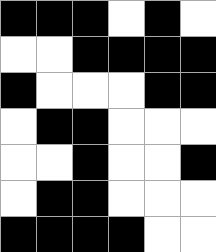[["black", "black", "black", "white", "black", "white"], ["white", "white", "black", "black", "black", "black"], ["black", "white", "white", "white", "black", "black"], ["white", "black", "black", "white", "white", "white"], ["white", "white", "black", "white", "white", "black"], ["white", "black", "black", "white", "white", "white"], ["black", "black", "black", "black", "white", "white"]]